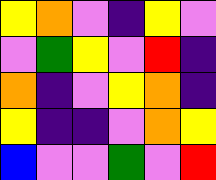[["yellow", "orange", "violet", "indigo", "yellow", "violet"], ["violet", "green", "yellow", "violet", "red", "indigo"], ["orange", "indigo", "violet", "yellow", "orange", "indigo"], ["yellow", "indigo", "indigo", "violet", "orange", "yellow"], ["blue", "violet", "violet", "green", "violet", "red"]]